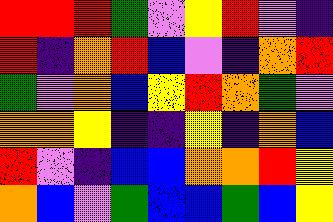[["red", "red", "red", "green", "violet", "yellow", "red", "violet", "indigo"], ["red", "indigo", "orange", "red", "blue", "violet", "indigo", "orange", "red"], ["green", "violet", "orange", "blue", "yellow", "red", "orange", "green", "violet"], ["orange", "orange", "yellow", "indigo", "indigo", "yellow", "indigo", "orange", "blue"], ["red", "violet", "indigo", "blue", "blue", "orange", "orange", "red", "yellow"], ["orange", "blue", "violet", "green", "blue", "blue", "green", "blue", "yellow"]]